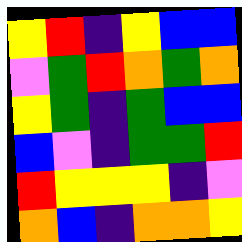[["yellow", "red", "indigo", "yellow", "blue", "blue"], ["violet", "green", "red", "orange", "green", "orange"], ["yellow", "green", "indigo", "green", "blue", "blue"], ["blue", "violet", "indigo", "green", "green", "red"], ["red", "yellow", "yellow", "yellow", "indigo", "violet"], ["orange", "blue", "indigo", "orange", "orange", "yellow"]]